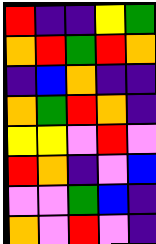[["red", "indigo", "indigo", "yellow", "green"], ["orange", "red", "green", "red", "orange"], ["indigo", "blue", "orange", "indigo", "indigo"], ["orange", "green", "red", "orange", "indigo"], ["yellow", "yellow", "violet", "red", "violet"], ["red", "orange", "indigo", "violet", "blue"], ["violet", "violet", "green", "blue", "indigo"], ["orange", "violet", "red", "violet", "indigo"]]